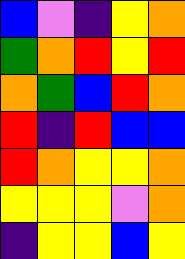[["blue", "violet", "indigo", "yellow", "orange"], ["green", "orange", "red", "yellow", "red"], ["orange", "green", "blue", "red", "orange"], ["red", "indigo", "red", "blue", "blue"], ["red", "orange", "yellow", "yellow", "orange"], ["yellow", "yellow", "yellow", "violet", "orange"], ["indigo", "yellow", "yellow", "blue", "yellow"]]